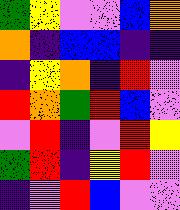[["green", "yellow", "violet", "violet", "blue", "orange"], ["orange", "indigo", "blue", "blue", "indigo", "indigo"], ["indigo", "yellow", "orange", "indigo", "red", "violet"], ["red", "orange", "green", "red", "blue", "violet"], ["violet", "red", "indigo", "violet", "red", "yellow"], ["green", "red", "indigo", "yellow", "red", "violet"], ["indigo", "violet", "red", "blue", "violet", "violet"]]